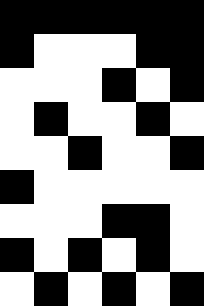[["black", "black", "black", "black", "black", "black"], ["black", "white", "white", "white", "black", "black"], ["white", "white", "white", "black", "white", "black"], ["white", "black", "white", "white", "black", "white"], ["white", "white", "black", "white", "white", "black"], ["black", "white", "white", "white", "white", "white"], ["white", "white", "white", "black", "black", "white"], ["black", "white", "black", "white", "black", "white"], ["white", "black", "white", "black", "white", "black"]]